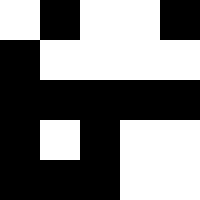[["white", "black", "white", "white", "black"], ["black", "white", "white", "white", "white"], ["black", "black", "black", "black", "black"], ["black", "white", "black", "white", "white"], ["black", "black", "black", "white", "white"]]